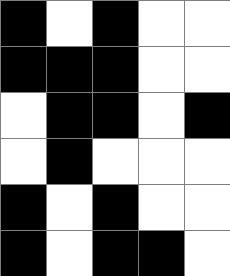[["black", "white", "black", "white", "white"], ["black", "black", "black", "white", "white"], ["white", "black", "black", "white", "black"], ["white", "black", "white", "white", "white"], ["black", "white", "black", "white", "white"], ["black", "white", "black", "black", "white"]]